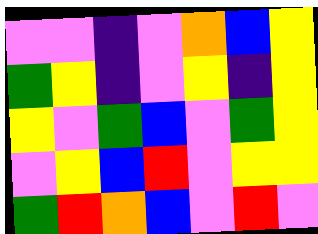[["violet", "violet", "indigo", "violet", "orange", "blue", "yellow"], ["green", "yellow", "indigo", "violet", "yellow", "indigo", "yellow"], ["yellow", "violet", "green", "blue", "violet", "green", "yellow"], ["violet", "yellow", "blue", "red", "violet", "yellow", "yellow"], ["green", "red", "orange", "blue", "violet", "red", "violet"]]